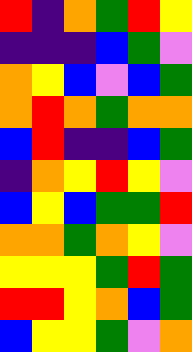[["red", "indigo", "orange", "green", "red", "yellow"], ["indigo", "indigo", "indigo", "blue", "green", "violet"], ["orange", "yellow", "blue", "violet", "blue", "green"], ["orange", "red", "orange", "green", "orange", "orange"], ["blue", "red", "indigo", "indigo", "blue", "green"], ["indigo", "orange", "yellow", "red", "yellow", "violet"], ["blue", "yellow", "blue", "green", "green", "red"], ["orange", "orange", "green", "orange", "yellow", "violet"], ["yellow", "yellow", "yellow", "green", "red", "green"], ["red", "red", "yellow", "orange", "blue", "green"], ["blue", "yellow", "yellow", "green", "violet", "orange"]]